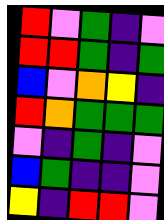[["red", "violet", "green", "indigo", "violet"], ["red", "red", "green", "indigo", "green"], ["blue", "violet", "orange", "yellow", "indigo"], ["red", "orange", "green", "green", "green"], ["violet", "indigo", "green", "indigo", "violet"], ["blue", "green", "indigo", "indigo", "violet"], ["yellow", "indigo", "red", "red", "violet"]]